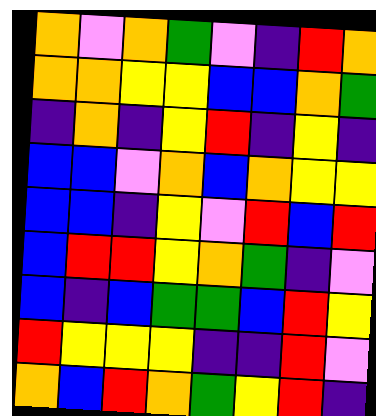[["orange", "violet", "orange", "green", "violet", "indigo", "red", "orange"], ["orange", "orange", "yellow", "yellow", "blue", "blue", "orange", "green"], ["indigo", "orange", "indigo", "yellow", "red", "indigo", "yellow", "indigo"], ["blue", "blue", "violet", "orange", "blue", "orange", "yellow", "yellow"], ["blue", "blue", "indigo", "yellow", "violet", "red", "blue", "red"], ["blue", "red", "red", "yellow", "orange", "green", "indigo", "violet"], ["blue", "indigo", "blue", "green", "green", "blue", "red", "yellow"], ["red", "yellow", "yellow", "yellow", "indigo", "indigo", "red", "violet"], ["orange", "blue", "red", "orange", "green", "yellow", "red", "indigo"]]